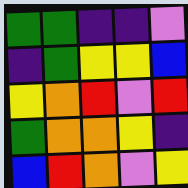[["green", "green", "indigo", "indigo", "violet"], ["indigo", "green", "yellow", "yellow", "blue"], ["yellow", "orange", "red", "violet", "red"], ["green", "orange", "orange", "yellow", "indigo"], ["blue", "red", "orange", "violet", "yellow"]]